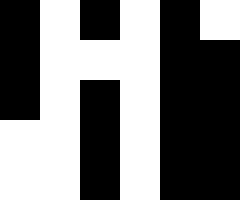[["black", "white", "black", "white", "black", "white"], ["black", "white", "white", "white", "black", "black"], ["black", "white", "black", "white", "black", "black"], ["white", "white", "black", "white", "black", "black"], ["white", "white", "black", "white", "black", "black"]]